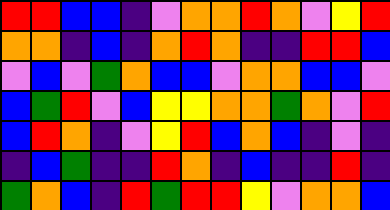[["red", "red", "blue", "blue", "indigo", "violet", "orange", "orange", "red", "orange", "violet", "yellow", "red"], ["orange", "orange", "indigo", "blue", "indigo", "orange", "red", "orange", "indigo", "indigo", "red", "red", "blue"], ["violet", "blue", "violet", "green", "orange", "blue", "blue", "violet", "orange", "orange", "blue", "blue", "violet"], ["blue", "green", "red", "violet", "blue", "yellow", "yellow", "orange", "orange", "green", "orange", "violet", "red"], ["blue", "red", "orange", "indigo", "violet", "yellow", "red", "blue", "orange", "blue", "indigo", "violet", "indigo"], ["indigo", "blue", "green", "indigo", "indigo", "red", "orange", "indigo", "blue", "indigo", "indigo", "red", "indigo"], ["green", "orange", "blue", "indigo", "red", "green", "red", "red", "yellow", "violet", "orange", "orange", "blue"]]